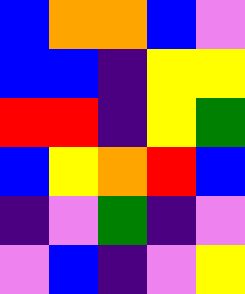[["blue", "orange", "orange", "blue", "violet"], ["blue", "blue", "indigo", "yellow", "yellow"], ["red", "red", "indigo", "yellow", "green"], ["blue", "yellow", "orange", "red", "blue"], ["indigo", "violet", "green", "indigo", "violet"], ["violet", "blue", "indigo", "violet", "yellow"]]